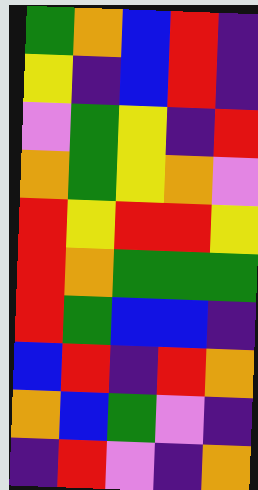[["green", "orange", "blue", "red", "indigo"], ["yellow", "indigo", "blue", "red", "indigo"], ["violet", "green", "yellow", "indigo", "red"], ["orange", "green", "yellow", "orange", "violet"], ["red", "yellow", "red", "red", "yellow"], ["red", "orange", "green", "green", "green"], ["red", "green", "blue", "blue", "indigo"], ["blue", "red", "indigo", "red", "orange"], ["orange", "blue", "green", "violet", "indigo"], ["indigo", "red", "violet", "indigo", "orange"]]